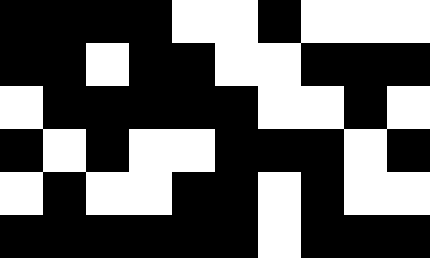[["black", "black", "black", "black", "white", "white", "black", "white", "white", "white"], ["black", "black", "white", "black", "black", "white", "white", "black", "black", "black"], ["white", "black", "black", "black", "black", "black", "white", "white", "black", "white"], ["black", "white", "black", "white", "white", "black", "black", "black", "white", "black"], ["white", "black", "white", "white", "black", "black", "white", "black", "white", "white"], ["black", "black", "black", "black", "black", "black", "white", "black", "black", "black"]]